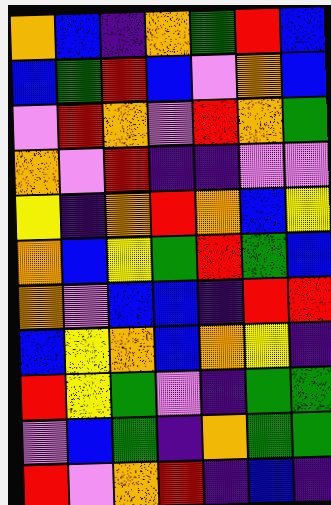[["orange", "blue", "indigo", "orange", "green", "red", "blue"], ["blue", "green", "red", "blue", "violet", "orange", "blue"], ["violet", "red", "orange", "violet", "red", "orange", "green"], ["orange", "violet", "red", "indigo", "indigo", "violet", "violet"], ["yellow", "indigo", "orange", "red", "orange", "blue", "yellow"], ["orange", "blue", "yellow", "green", "red", "green", "blue"], ["orange", "violet", "blue", "blue", "indigo", "red", "red"], ["blue", "yellow", "orange", "blue", "orange", "yellow", "indigo"], ["red", "yellow", "green", "violet", "indigo", "green", "green"], ["violet", "blue", "green", "indigo", "orange", "green", "green"], ["red", "violet", "orange", "red", "indigo", "blue", "indigo"]]